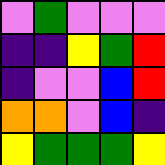[["violet", "green", "violet", "violet", "violet"], ["indigo", "indigo", "yellow", "green", "red"], ["indigo", "violet", "violet", "blue", "red"], ["orange", "orange", "violet", "blue", "indigo"], ["yellow", "green", "green", "green", "yellow"]]